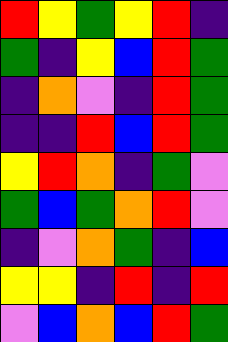[["red", "yellow", "green", "yellow", "red", "indigo"], ["green", "indigo", "yellow", "blue", "red", "green"], ["indigo", "orange", "violet", "indigo", "red", "green"], ["indigo", "indigo", "red", "blue", "red", "green"], ["yellow", "red", "orange", "indigo", "green", "violet"], ["green", "blue", "green", "orange", "red", "violet"], ["indigo", "violet", "orange", "green", "indigo", "blue"], ["yellow", "yellow", "indigo", "red", "indigo", "red"], ["violet", "blue", "orange", "blue", "red", "green"]]